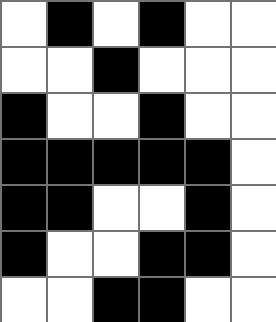[["white", "black", "white", "black", "white", "white"], ["white", "white", "black", "white", "white", "white"], ["black", "white", "white", "black", "white", "white"], ["black", "black", "black", "black", "black", "white"], ["black", "black", "white", "white", "black", "white"], ["black", "white", "white", "black", "black", "white"], ["white", "white", "black", "black", "white", "white"]]